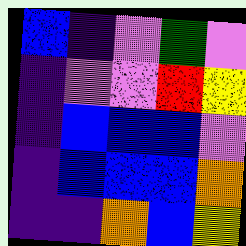[["blue", "indigo", "violet", "green", "violet"], ["indigo", "violet", "violet", "red", "yellow"], ["indigo", "blue", "blue", "blue", "violet"], ["indigo", "blue", "blue", "blue", "orange"], ["indigo", "indigo", "orange", "blue", "yellow"]]